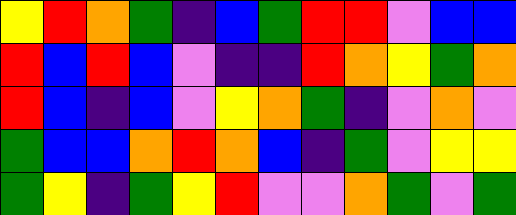[["yellow", "red", "orange", "green", "indigo", "blue", "green", "red", "red", "violet", "blue", "blue"], ["red", "blue", "red", "blue", "violet", "indigo", "indigo", "red", "orange", "yellow", "green", "orange"], ["red", "blue", "indigo", "blue", "violet", "yellow", "orange", "green", "indigo", "violet", "orange", "violet"], ["green", "blue", "blue", "orange", "red", "orange", "blue", "indigo", "green", "violet", "yellow", "yellow"], ["green", "yellow", "indigo", "green", "yellow", "red", "violet", "violet", "orange", "green", "violet", "green"]]